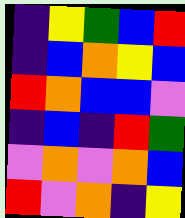[["indigo", "yellow", "green", "blue", "red"], ["indigo", "blue", "orange", "yellow", "blue"], ["red", "orange", "blue", "blue", "violet"], ["indigo", "blue", "indigo", "red", "green"], ["violet", "orange", "violet", "orange", "blue"], ["red", "violet", "orange", "indigo", "yellow"]]